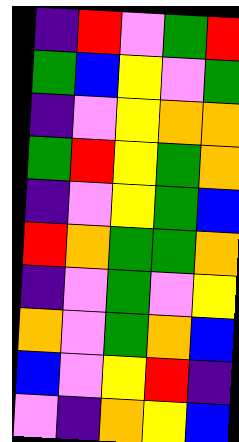[["indigo", "red", "violet", "green", "red"], ["green", "blue", "yellow", "violet", "green"], ["indigo", "violet", "yellow", "orange", "orange"], ["green", "red", "yellow", "green", "orange"], ["indigo", "violet", "yellow", "green", "blue"], ["red", "orange", "green", "green", "orange"], ["indigo", "violet", "green", "violet", "yellow"], ["orange", "violet", "green", "orange", "blue"], ["blue", "violet", "yellow", "red", "indigo"], ["violet", "indigo", "orange", "yellow", "blue"]]